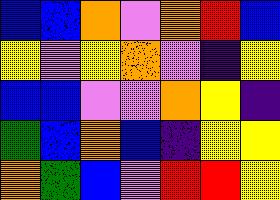[["blue", "blue", "orange", "violet", "orange", "red", "blue"], ["yellow", "violet", "yellow", "orange", "violet", "indigo", "yellow"], ["blue", "blue", "violet", "violet", "orange", "yellow", "indigo"], ["green", "blue", "orange", "blue", "indigo", "yellow", "yellow"], ["orange", "green", "blue", "violet", "red", "red", "yellow"]]